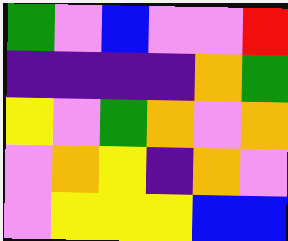[["green", "violet", "blue", "violet", "violet", "red"], ["indigo", "indigo", "indigo", "indigo", "orange", "green"], ["yellow", "violet", "green", "orange", "violet", "orange"], ["violet", "orange", "yellow", "indigo", "orange", "violet"], ["violet", "yellow", "yellow", "yellow", "blue", "blue"]]